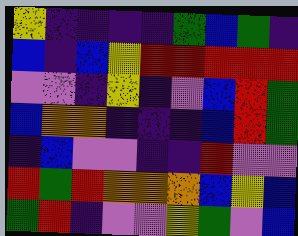[["yellow", "indigo", "indigo", "indigo", "indigo", "green", "blue", "green", "indigo"], ["blue", "indigo", "blue", "yellow", "red", "red", "red", "red", "red"], ["violet", "violet", "indigo", "yellow", "indigo", "violet", "blue", "red", "green"], ["blue", "orange", "orange", "indigo", "indigo", "indigo", "blue", "red", "green"], ["indigo", "blue", "violet", "violet", "indigo", "indigo", "red", "violet", "violet"], ["red", "green", "red", "orange", "orange", "orange", "blue", "yellow", "blue"], ["green", "red", "indigo", "violet", "violet", "yellow", "green", "violet", "blue"]]